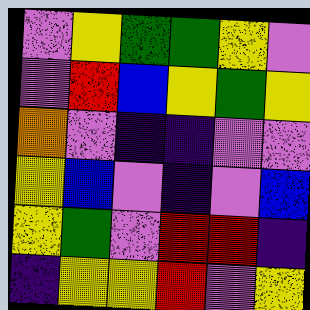[["violet", "yellow", "green", "green", "yellow", "violet"], ["violet", "red", "blue", "yellow", "green", "yellow"], ["orange", "violet", "indigo", "indigo", "violet", "violet"], ["yellow", "blue", "violet", "indigo", "violet", "blue"], ["yellow", "green", "violet", "red", "red", "indigo"], ["indigo", "yellow", "yellow", "red", "violet", "yellow"]]